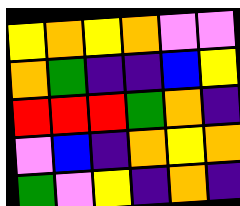[["yellow", "orange", "yellow", "orange", "violet", "violet"], ["orange", "green", "indigo", "indigo", "blue", "yellow"], ["red", "red", "red", "green", "orange", "indigo"], ["violet", "blue", "indigo", "orange", "yellow", "orange"], ["green", "violet", "yellow", "indigo", "orange", "indigo"]]